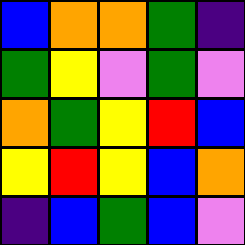[["blue", "orange", "orange", "green", "indigo"], ["green", "yellow", "violet", "green", "violet"], ["orange", "green", "yellow", "red", "blue"], ["yellow", "red", "yellow", "blue", "orange"], ["indigo", "blue", "green", "blue", "violet"]]